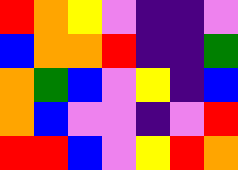[["red", "orange", "yellow", "violet", "indigo", "indigo", "violet"], ["blue", "orange", "orange", "red", "indigo", "indigo", "green"], ["orange", "green", "blue", "violet", "yellow", "indigo", "blue"], ["orange", "blue", "violet", "violet", "indigo", "violet", "red"], ["red", "red", "blue", "violet", "yellow", "red", "orange"]]